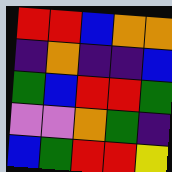[["red", "red", "blue", "orange", "orange"], ["indigo", "orange", "indigo", "indigo", "blue"], ["green", "blue", "red", "red", "green"], ["violet", "violet", "orange", "green", "indigo"], ["blue", "green", "red", "red", "yellow"]]